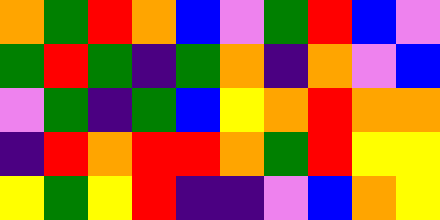[["orange", "green", "red", "orange", "blue", "violet", "green", "red", "blue", "violet"], ["green", "red", "green", "indigo", "green", "orange", "indigo", "orange", "violet", "blue"], ["violet", "green", "indigo", "green", "blue", "yellow", "orange", "red", "orange", "orange"], ["indigo", "red", "orange", "red", "red", "orange", "green", "red", "yellow", "yellow"], ["yellow", "green", "yellow", "red", "indigo", "indigo", "violet", "blue", "orange", "yellow"]]